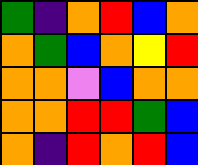[["green", "indigo", "orange", "red", "blue", "orange"], ["orange", "green", "blue", "orange", "yellow", "red"], ["orange", "orange", "violet", "blue", "orange", "orange"], ["orange", "orange", "red", "red", "green", "blue"], ["orange", "indigo", "red", "orange", "red", "blue"]]